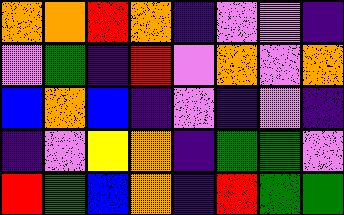[["orange", "orange", "red", "orange", "indigo", "violet", "violet", "indigo"], ["violet", "green", "indigo", "red", "violet", "orange", "violet", "orange"], ["blue", "orange", "blue", "indigo", "violet", "indigo", "violet", "indigo"], ["indigo", "violet", "yellow", "orange", "indigo", "green", "green", "violet"], ["red", "green", "blue", "orange", "indigo", "red", "green", "green"]]